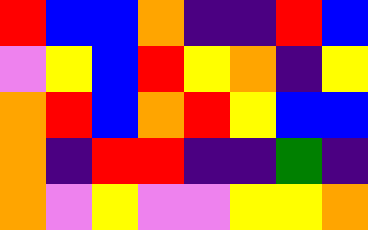[["red", "blue", "blue", "orange", "indigo", "indigo", "red", "blue"], ["violet", "yellow", "blue", "red", "yellow", "orange", "indigo", "yellow"], ["orange", "red", "blue", "orange", "red", "yellow", "blue", "blue"], ["orange", "indigo", "red", "red", "indigo", "indigo", "green", "indigo"], ["orange", "violet", "yellow", "violet", "violet", "yellow", "yellow", "orange"]]